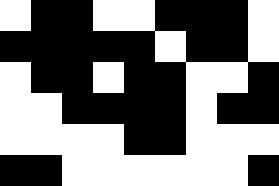[["white", "black", "black", "white", "white", "black", "black", "black", "white"], ["black", "black", "black", "black", "black", "white", "black", "black", "white"], ["white", "black", "black", "white", "black", "black", "white", "white", "black"], ["white", "white", "black", "black", "black", "black", "white", "black", "black"], ["white", "white", "white", "white", "black", "black", "white", "white", "white"], ["black", "black", "white", "white", "white", "white", "white", "white", "black"]]